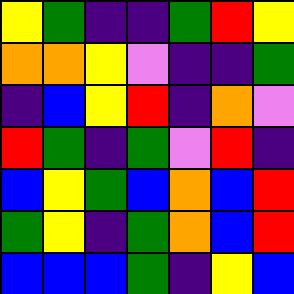[["yellow", "green", "indigo", "indigo", "green", "red", "yellow"], ["orange", "orange", "yellow", "violet", "indigo", "indigo", "green"], ["indigo", "blue", "yellow", "red", "indigo", "orange", "violet"], ["red", "green", "indigo", "green", "violet", "red", "indigo"], ["blue", "yellow", "green", "blue", "orange", "blue", "red"], ["green", "yellow", "indigo", "green", "orange", "blue", "red"], ["blue", "blue", "blue", "green", "indigo", "yellow", "blue"]]